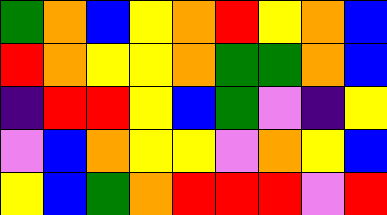[["green", "orange", "blue", "yellow", "orange", "red", "yellow", "orange", "blue"], ["red", "orange", "yellow", "yellow", "orange", "green", "green", "orange", "blue"], ["indigo", "red", "red", "yellow", "blue", "green", "violet", "indigo", "yellow"], ["violet", "blue", "orange", "yellow", "yellow", "violet", "orange", "yellow", "blue"], ["yellow", "blue", "green", "orange", "red", "red", "red", "violet", "red"]]